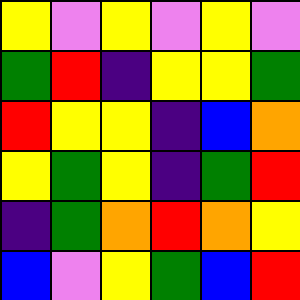[["yellow", "violet", "yellow", "violet", "yellow", "violet"], ["green", "red", "indigo", "yellow", "yellow", "green"], ["red", "yellow", "yellow", "indigo", "blue", "orange"], ["yellow", "green", "yellow", "indigo", "green", "red"], ["indigo", "green", "orange", "red", "orange", "yellow"], ["blue", "violet", "yellow", "green", "blue", "red"]]